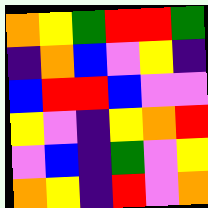[["orange", "yellow", "green", "red", "red", "green"], ["indigo", "orange", "blue", "violet", "yellow", "indigo"], ["blue", "red", "red", "blue", "violet", "violet"], ["yellow", "violet", "indigo", "yellow", "orange", "red"], ["violet", "blue", "indigo", "green", "violet", "yellow"], ["orange", "yellow", "indigo", "red", "violet", "orange"]]